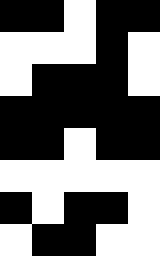[["black", "black", "white", "black", "black"], ["white", "white", "white", "black", "white"], ["white", "black", "black", "black", "white"], ["black", "black", "black", "black", "black"], ["black", "black", "white", "black", "black"], ["white", "white", "white", "white", "white"], ["black", "white", "black", "black", "white"], ["white", "black", "black", "white", "white"]]